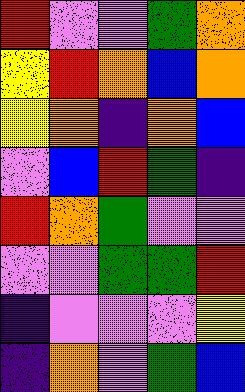[["red", "violet", "violet", "green", "orange"], ["yellow", "red", "orange", "blue", "orange"], ["yellow", "orange", "indigo", "orange", "blue"], ["violet", "blue", "red", "green", "indigo"], ["red", "orange", "green", "violet", "violet"], ["violet", "violet", "green", "green", "red"], ["indigo", "violet", "violet", "violet", "yellow"], ["indigo", "orange", "violet", "green", "blue"]]